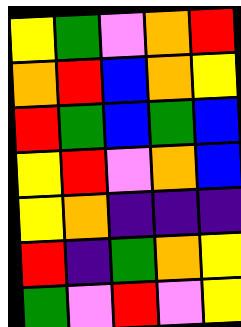[["yellow", "green", "violet", "orange", "red"], ["orange", "red", "blue", "orange", "yellow"], ["red", "green", "blue", "green", "blue"], ["yellow", "red", "violet", "orange", "blue"], ["yellow", "orange", "indigo", "indigo", "indigo"], ["red", "indigo", "green", "orange", "yellow"], ["green", "violet", "red", "violet", "yellow"]]